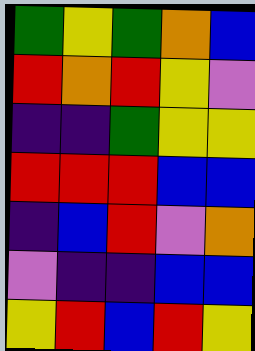[["green", "yellow", "green", "orange", "blue"], ["red", "orange", "red", "yellow", "violet"], ["indigo", "indigo", "green", "yellow", "yellow"], ["red", "red", "red", "blue", "blue"], ["indigo", "blue", "red", "violet", "orange"], ["violet", "indigo", "indigo", "blue", "blue"], ["yellow", "red", "blue", "red", "yellow"]]